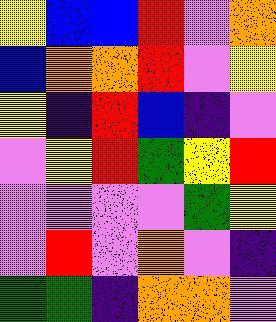[["yellow", "blue", "blue", "red", "violet", "orange"], ["blue", "orange", "orange", "red", "violet", "yellow"], ["yellow", "indigo", "red", "blue", "indigo", "violet"], ["violet", "yellow", "red", "green", "yellow", "red"], ["violet", "violet", "violet", "violet", "green", "yellow"], ["violet", "red", "violet", "orange", "violet", "indigo"], ["green", "green", "indigo", "orange", "orange", "violet"]]